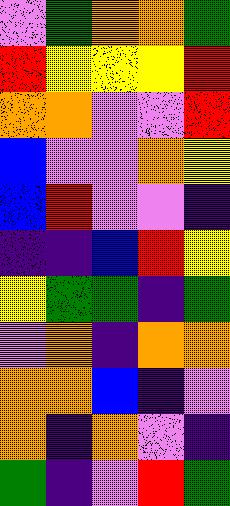[["violet", "green", "orange", "orange", "green"], ["red", "yellow", "yellow", "yellow", "red"], ["orange", "orange", "violet", "violet", "red"], ["blue", "violet", "violet", "orange", "yellow"], ["blue", "red", "violet", "violet", "indigo"], ["indigo", "indigo", "blue", "red", "yellow"], ["yellow", "green", "green", "indigo", "green"], ["violet", "orange", "indigo", "orange", "orange"], ["orange", "orange", "blue", "indigo", "violet"], ["orange", "indigo", "orange", "violet", "indigo"], ["green", "indigo", "violet", "red", "green"]]